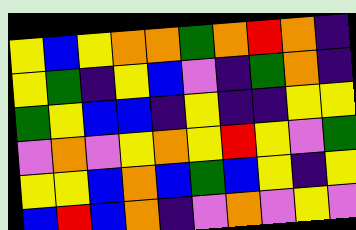[["yellow", "blue", "yellow", "orange", "orange", "green", "orange", "red", "orange", "indigo"], ["yellow", "green", "indigo", "yellow", "blue", "violet", "indigo", "green", "orange", "indigo"], ["green", "yellow", "blue", "blue", "indigo", "yellow", "indigo", "indigo", "yellow", "yellow"], ["violet", "orange", "violet", "yellow", "orange", "yellow", "red", "yellow", "violet", "green"], ["yellow", "yellow", "blue", "orange", "blue", "green", "blue", "yellow", "indigo", "yellow"], ["blue", "red", "blue", "orange", "indigo", "violet", "orange", "violet", "yellow", "violet"]]